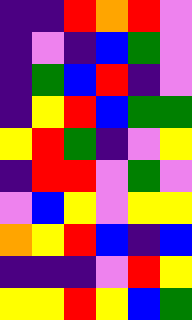[["indigo", "indigo", "red", "orange", "red", "violet"], ["indigo", "violet", "indigo", "blue", "green", "violet"], ["indigo", "green", "blue", "red", "indigo", "violet"], ["indigo", "yellow", "red", "blue", "green", "green"], ["yellow", "red", "green", "indigo", "violet", "yellow"], ["indigo", "red", "red", "violet", "green", "violet"], ["violet", "blue", "yellow", "violet", "yellow", "yellow"], ["orange", "yellow", "red", "blue", "indigo", "blue"], ["indigo", "indigo", "indigo", "violet", "red", "yellow"], ["yellow", "yellow", "red", "yellow", "blue", "green"]]